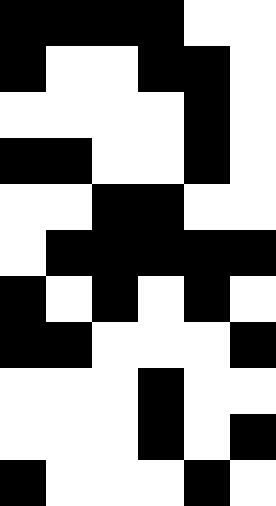[["black", "black", "black", "black", "white", "white"], ["black", "white", "white", "black", "black", "white"], ["white", "white", "white", "white", "black", "white"], ["black", "black", "white", "white", "black", "white"], ["white", "white", "black", "black", "white", "white"], ["white", "black", "black", "black", "black", "black"], ["black", "white", "black", "white", "black", "white"], ["black", "black", "white", "white", "white", "black"], ["white", "white", "white", "black", "white", "white"], ["white", "white", "white", "black", "white", "black"], ["black", "white", "white", "white", "black", "white"]]